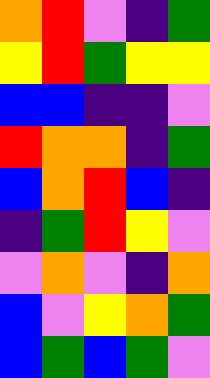[["orange", "red", "violet", "indigo", "green"], ["yellow", "red", "green", "yellow", "yellow"], ["blue", "blue", "indigo", "indigo", "violet"], ["red", "orange", "orange", "indigo", "green"], ["blue", "orange", "red", "blue", "indigo"], ["indigo", "green", "red", "yellow", "violet"], ["violet", "orange", "violet", "indigo", "orange"], ["blue", "violet", "yellow", "orange", "green"], ["blue", "green", "blue", "green", "violet"]]